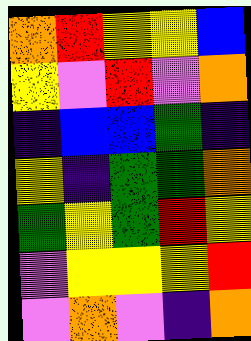[["orange", "red", "yellow", "yellow", "blue"], ["yellow", "violet", "red", "violet", "orange"], ["indigo", "blue", "blue", "green", "indigo"], ["yellow", "indigo", "green", "green", "orange"], ["green", "yellow", "green", "red", "yellow"], ["violet", "yellow", "yellow", "yellow", "red"], ["violet", "orange", "violet", "indigo", "orange"]]